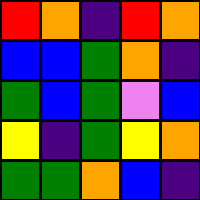[["red", "orange", "indigo", "red", "orange"], ["blue", "blue", "green", "orange", "indigo"], ["green", "blue", "green", "violet", "blue"], ["yellow", "indigo", "green", "yellow", "orange"], ["green", "green", "orange", "blue", "indigo"]]